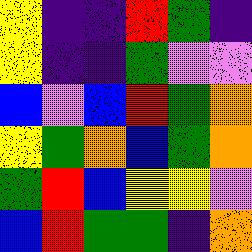[["yellow", "indigo", "indigo", "red", "green", "indigo"], ["yellow", "indigo", "indigo", "green", "violet", "violet"], ["blue", "violet", "blue", "red", "green", "orange"], ["yellow", "green", "orange", "blue", "green", "orange"], ["green", "red", "blue", "yellow", "yellow", "violet"], ["blue", "red", "green", "green", "indigo", "orange"]]